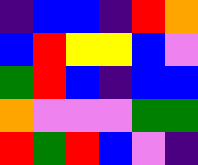[["indigo", "blue", "blue", "indigo", "red", "orange"], ["blue", "red", "yellow", "yellow", "blue", "violet"], ["green", "red", "blue", "indigo", "blue", "blue"], ["orange", "violet", "violet", "violet", "green", "green"], ["red", "green", "red", "blue", "violet", "indigo"]]